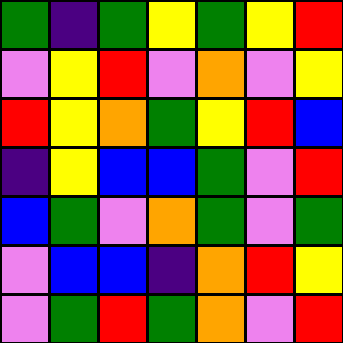[["green", "indigo", "green", "yellow", "green", "yellow", "red"], ["violet", "yellow", "red", "violet", "orange", "violet", "yellow"], ["red", "yellow", "orange", "green", "yellow", "red", "blue"], ["indigo", "yellow", "blue", "blue", "green", "violet", "red"], ["blue", "green", "violet", "orange", "green", "violet", "green"], ["violet", "blue", "blue", "indigo", "orange", "red", "yellow"], ["violet", "green", "red", "green", "orange", "violet", "red"]]